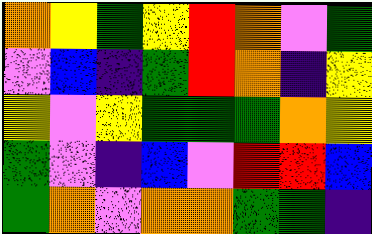[["orange", "yellow", "green", "yellow", "red", "orange", "violet", "green"], ["violet", "blue", "indigo", "green", "red", "orange", "indigo", "yellow"], ["yellow", "violet", "yellow", "green", "green", "green", "orange", "yellow"], ["green", "violet", "indigo", "blue", "violet", "red", "red", "blue"], ["green", "orange", "violet", "orange", "orange", "green", "green", "indigo"]]